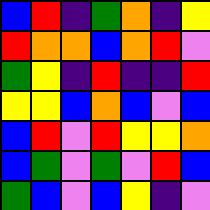[["blue", "red", "indigo", "green", "orange", "indigo", "yellow"], ["red", "orange", "orange", "blue", "orange", "red", "violet"], ["green", "yellow", "indigo", "red", "indigo", "indigo", "red"], ["yellow", "yellow", "blue", "orange", "blue", "violet", "blue"], ["blue", "red", "violet", "red", "yellow", "yellow", "orange"], ["blue", "green", "violet", "green", "violet", "red", "blue"], ["green", "blue", "violet", "blue", "yellow", "indigo", "violet"]]